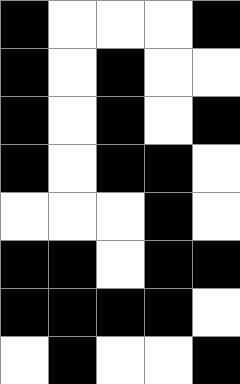[["black", "white", "white", "white", "black"], ["black", "white", "black", "white", "white"], ["black", "white", "black", "white", "black"], ["black", "white", "black", "black", "white"], ["white", "white", "white", "black", "white"], ["black", "black", "white", "black", "black"], ["black", "black", "black", "black", "white"], ["white", "black", "white", "white", "black"]]